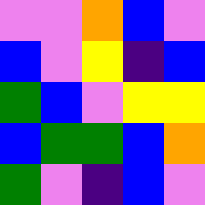[["violet", "violet", "orange", "blue", "violet"], ["blue", "violet", "yellow", "indigo", "blue"], ["green", "blue", "violet", "yellow", "yellow"], ["blue", "green", "green", "blue", "orange"], ["green", "violet", "indigo", "blue", "violet"]]